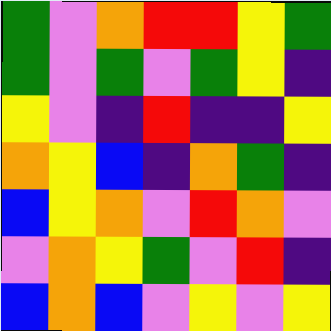[["green", "violet", "orange", "red", "red", "yellow", "green"], ["green", "violet", "green", "violet", "green", "yellow", "indigo"], ["yellow", "violet", "indigo", "red", "indigo", "indigo", "yellow"], ["orange", "yellow", "blue", "indigo", "orange", "green", "indigo"], ["blue", "yellow", "orange", "violet", "red", "orange", "violet"], ["violet", "orange", "yellow", "green", "violet", "red", "indigo"], ["blue", "orange", "blue", "violet", "yellow", "violet", "yellow"]]